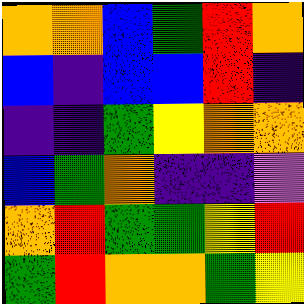[["orange", "orange", "blue", "green", "red", "orange"], ["blue", "indigo", "blue", "blue", "red", "indigo"], ["indigo", "indigo", "green", "yellow", "orange", "orange"], ["blue", "green", "orange", "indigo", "indigo", "violet"], ["orange", "red", "green", "green", "yellow", "red"], ["green", "red", "orange", "orange", "green", "yellow"]]